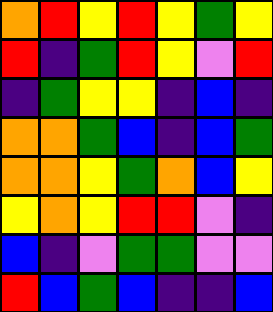[["orange", "red", "yellow", "red", "yellow", "green", "yellow"], ["red", "indigo", "green", "red", "yellow", "violet", "red"], ["indigo", "green", "yellow", "yellow", "indigo", "blue", "indigo"], ["orange", "orange", "green", "blue", "indigo", "blue", "green"], ["orange", "orange", "yellow", "green", "orange", "blue", "yellow"], ["yellow", "orange", "yellow", "red", "red", "violet", "indigo"], ["blue", "indigo", "violet", "green", "green", "violet", "violet"], ["red", "blue", "green", "blue", "indigo", "indigo", "blue"]]